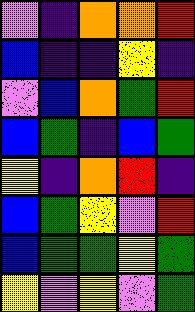[["violet", "indigo", "orange", "orange", "red"], ["blue", "indigo", "indigo", "yellow", "indigo"], ["violet", "blue", "orange", "green", "red"], ["blue", "green", "indigo", "blue", "green"], ["yellow", "indigo", "orange", "red", "indigo"], ["blue", "green", "yellow", "violet", "red"], ["blue", "green", "green", "yellow", "green"], ["yellow", "violet", "yellow", "violet", "green"]]